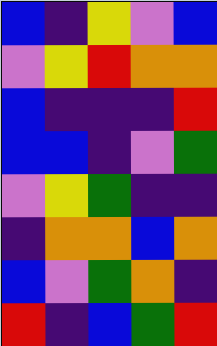[["blue", "indigo", "yellow", "violet", "blue"], ["violet", "yellow", "red", "orange", "orange"], ["blue", "indigo", "indigo", "indigo", "red"], ["blue", "blue", "indigo", "violet", "green"], ["violet", "yellow", "green", "indigo", "indigo"], ["indigo", "orange", "orange", "blue", "orange"], ["blue", "violet", "green", "orange", "indigo"], ["red", "indigo", "blue", "green", "red"]]